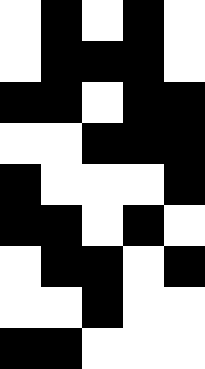[["white", "black", "white", "black", "white"], ["white", "black", "black", "black", "white"], ["black", "black", "white", "black", "black"], ["white", "white", "black", "black", "black"], ["black", "white", "white", "white", "black"], ["black", "black", "white", "black", "white"], ["white", "black", "black", "white", "black"], ["white", "white", "black", "white", "white"], ["black", "black", "white", "white", "white"]]